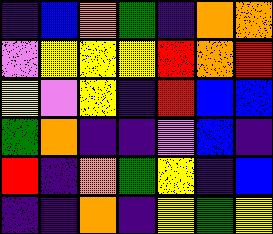[["indigo", "blue", "orange", "green", "indigo", "orange", "orange"], ["violet", "yellow", "yellow", "yellow", "red", "orange", "red"], ["yellow", "violet", "yellow", "indigo", "red", "blue", "blue"], ["green", "orange", "indigo", "indigo", "violet", "blue", "indigo"], ["red", "indigo", "orange", "green", "yellow", "indigo", "blue"], ["indigo", "indigo", "orange", "indigo", "yellow", "green", "yellow"]]